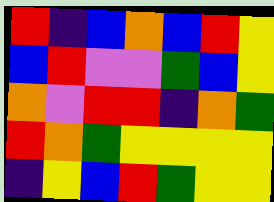[["red", "indigo", "blue", "orange", "blue", "red", "yellow"], ["blue", "red", "violet", "violet", "green", "blue", "yellow"], ["orange", "violet", "red", "red", "indigo", "orange", "green"], ["red", "orange", "green", "yellow", "yellow", "yellow", "yellow"], ["indigo", "yellow", "blue", "red", "green", "yellow", "yellow"]]